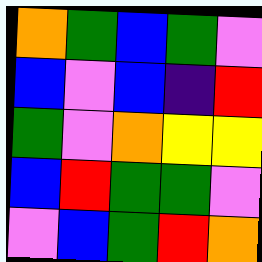[["orange", "green", "blue", "green", "violet"], ["blue", "violet", "blue", "indigo", "red"], ["green", "violet", "orange", "yellow", "yellow"], ["blue", "red", "green", "green", "violet"], ["violet", "blue", "green", "red", "orange"]]